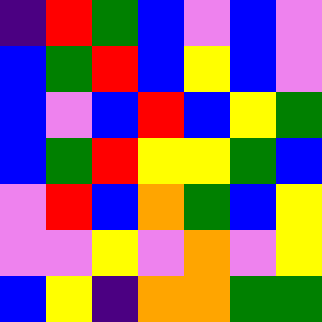[["indigo", "red", "green", "blue", "violet", "blue", "violet"], ["blue", "green", "red", "blue", "yellow", "blue", "violet"], ["blue", "violet", "blue", "red", "blue", "yellow", "green"], ["blue", "green", "red", "yellow", "yellow", "green", "blue"], ["violet", "red", "blue", "orange", "green", "blue", "yellow"], ["violet", "violet", "yellow", "violet", "orange", "violet", "yellow"], ["blue", "yellow", "indigo", "orange", "orange", "green", "green"]]